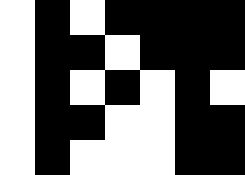[["white", "black", "white", "black", "black", "black", "black"], ["white", "black", "black", "white", "black", "black", "black"], ["white", "black", "white", "black", "white", "black", "white"], ["white", "black", "black", "white", "white", "black", "black"], ["white", "black", "white", "white", "white", "black", "black"]]